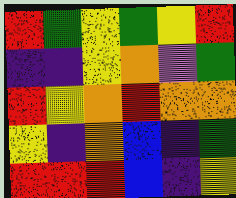[["red", "green", "yellow", "green", "yellow", "red"], ["indigo", "indigo", "yellow", "orange", "violet", "green"], ["red", "yellow", "orange", "red", "orange", "orange"], ["yellow", "indigo", "orange", "blue", "indigo", "green"], ["red", "red", "red", "blue", "indigo", "yellow"]]